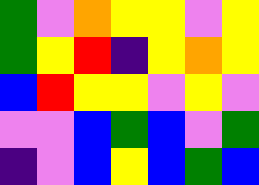[["green", "violet", "orange", "yellow", "yellow", "violet", "yellow"], ["green", "yellow", "red", "indigo", "yellow", "orange", "yellow"], ["blue", "red", "yellow", "yellow", "violet", "yellow", "violet"], ["violet", "violet", "blue", "green", "blue", "violet", "green"], ["indigo", "violet", "blue", "yellow", "blue", "green", "blue"]]